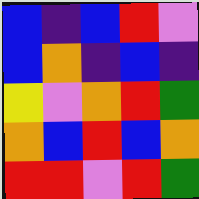[["blue", "indigo", "blue", "red", "violet"], ["blue", "orange", "indigo", "blue", "indigo"], ["yellow", "violet", "orange", "red", "green"], ["orange", "blue", "red", "blue", "orange"], ["red", "red", "violet", "red", "green"]]